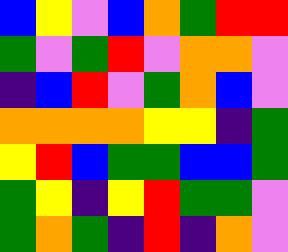[["blue", "yellow", "violet", "blue", "orange", "green", "red", "red"], ["green", "violet", "green", "red", "violet", "orange", "orange", "violet"], ["indigo", "blue", "red", "violet", "green", "orange", "blue", "violet"], ["orange", "orange", "orange", "orange", "yellow", "yellow", "indigo", "green"], ["yellow", "red", "blue", "green", "green", "blue", "blue", "green"], ["green", "yellow", "indigo", "yellow", "red", "green", "green", "violet"], ["green", "orange", "green", "indigo", "red", "indigo", "orange", "violet"]]